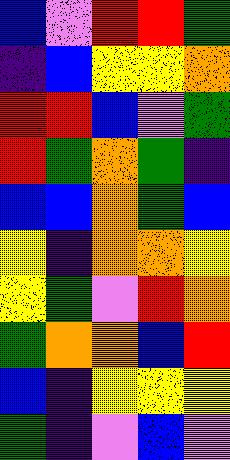[["blue", "violet", "red", "red", "green"], ["indigo", "blue", "yellow", "yellow", "orange"], ["red", "red", "blue", "violet", "green"], ["red", "green", "orange", "green", "indigo"], ["blue", "blue", "orange", "green", "blue"], ["yellow", "indigo", "orange", "orange", "yellow"], ["yellow", "green", "violet", "red", "orange"], ["green", "orange", "orange", "blue", "red"], ["blue", "indigo", "yellow", "yellow", "yellow"], ["green", "indigo", "violet", "blue", "violet"]]